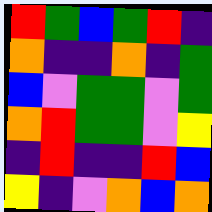[["red", "green", "blue", "green", "red", "indigo"], ["orange", "indigo", "indigo", "orange", "indigo", "green"], ["blue", "violet", "green", "green", "violet", "green"], ["orange", "red", "green", "green", "violet", "yellow"], ["indigo", "red", "indigo", "indigo", "red", "blue"], ["yellow", "indigo", "violet", "orange", "blue", "orange"]]